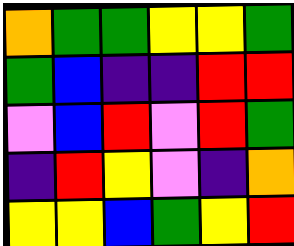[["orange", "green", "green", "yellow", "yellow", "green"], ["green", "blue", "indigo", "indigo", "red", "red"], ["violet", "blue", "red", "violet", "red", "green"], ["indigo", "red", "yellow", "violet", "indigo", "orange"], ["yellow", "yellow", "blue", "green", "yellow", "red"]]